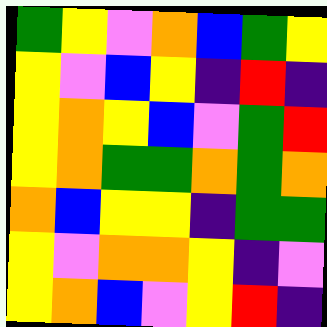[["green", "yellow", "violet", "orange", "blue", "green", "yellow"], ["yellow", "violet", "blue", "yellow", "indigo", "red", "indigo"], ["yellow", "orange", "yellow", "blue", "violet", "green", "red"], ["yellow", "orange", "green", "green", "orange", "green", "orange"], ["orange", "blue", "yellow", "yellow", "indigo", "green", "green"], ["yellow", "violet", "orange", "orange", "yellow", "indigo", "violet"], ["yellow", "orange", "blue", "violet", "yellow", "red", "indigo"]]